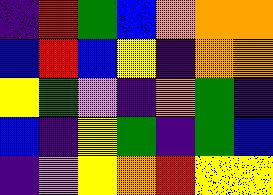[["indigo", "red", "green", "blue", "orange", "orange", "orange"], ["blue", "red", "blue", "yellow", "indigo", "orange", "orange"], ["yellow", "green", "violet", "indigo", "orange", "green", "indigo"], ["blue", "indigo", "yellow", "green", "indigo", "green", "blue"], ["indigo", "violet", "yellow", "orange", "red", "yellow", "yellow"]]